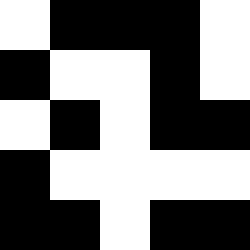[["white", "black", "black", "black", "white"], ["black", "white", "white", "black", "white"], ["white", "black", "white", "black", "black"], ["black", "white", "white", "white", "white"], ["black", "black", "white", "black", "black"]]